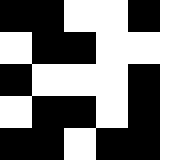[["black", "black", "white", "white", "black", "white"], ["white", "black", "black", "white", "white", "white"], ["black", "white", "white", "white", "black", "white"], ["white", "black", "black", "white", "black", "white"], ["black", "black", "white", "black", "black", "white"]]